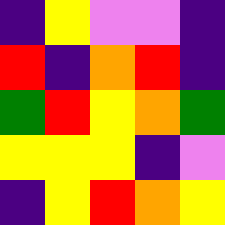[["indigo", "yellow", "violet", "violet", "indigo"], ["red", "indigo", "orange", "red", "indigo"], ["green", "red", "yellow", "orange", "green"], ["yellow", "yellow", "yellow", "indigo", "violet"], ["indigo", "yellow", "red", "orange", "yellow"]]